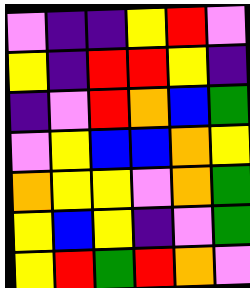[["violet", "indigo", "indigo", "yellow", "red", "violet"], ["yellow", "indigo", "red", "red", "yellow", "indigo"], ["indigo", "violet", "red", "orange", "blue", "green"], ["violet", "yellow", "blue", "blue", "orange", "yellow"], ["orange", "yellow", "yellow", "violet", "orange", "green"], ["yellow", "blue", "yellow", "indigo", "violet", "green"], ["yellow", "red", "green", "red", "orange", "violet"]]